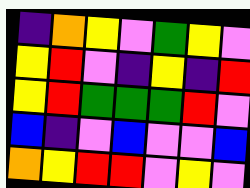[["indigo", "orange", "yellow", "violet", "green", "yellow", "violet"], ["yellow", "red", "violet", "indigo", "yellow", "indigo", "red"], ["yellow", "red", "green", "green", "green", "red", "violet"], ["blue", "indigo", "violet", "blue", "violet", "violet", "blue"], ["orange", "yellow", "red", "red", "violet", "yellow", "violet"]]